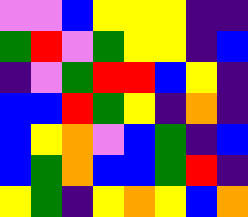[["violet", "violet", "blue", "yellow", "yellow", "yellow", "indigo", "indigo"], ["green", "red", "violet", "green", "yellow", "yellow", "indigo", "blue"], ["indigo", "violet", "green", "red", "red", "blue", "yellow", "indigo"], ["blue", "blue", "red", "green", "yellow", "indigo", "orange", "indigo"], ["blue", "yellow", "orange", "violet", "blue", "green", "indigo", "blue"], ["blue", "green", "orange", "blue", "blue", "green", "red", "indigo"], ["yellow", "green", "indigo", "yellow", "orange", "yellow", "blue", "orange"]]